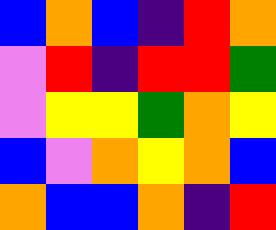[["blue", "orange", "blue", "indigo", "red", "orange"], ["violet", "red", "indigo", "red", "red", "green"], ["violet", "yellow", "yellow", "green", "orange", "yellow"], ["blue", "violet", "orange", "yellow", "orange", "blue"], ["orange", "blue", "blue", "orange", "indigo", "red"]]